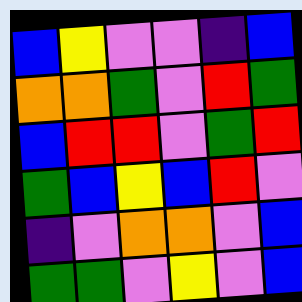[["blue", "yellow", "violet", "violet", "indigo", "blue"], ["orange", "orange", "green", "violet", "red", "green"], ["blue", "red", "red", "violet", "green", "red"], ["green", "blue", "yellow", "blue", "red", "violet"], ["indigo", "violet", "orange", "orange", "violet", "blue"], ["green", "green", "violet", "yellow", "violet", "blue"]]